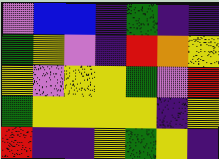[["violet", "blue", "blue", "indigo", "green", "indigo", "indigo"], ["green", "yellow", "violet", "indigo", "red", "orange", "yellow"], ["yellow", "violet", "yellow", "yellow", "green", "violet", "red"], ["green", "yellow", "yellow", "yellow", "yellow", "indigo", "yellow"], ["red", "indigo", "indigo", "yellow", "green", "yellow", "indigo"]]